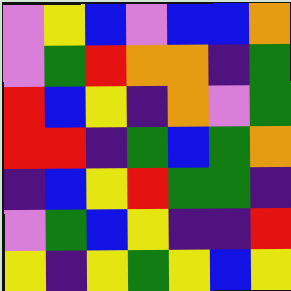[["violet", "yellow", "blue", "violet", "blue", "blue", "orange"], ["violet", "green", "red", "orange", "orange", "indigo", "green"], ["red", "blue", "yellow", "indigo", "orange", "violet", "green"], ["red", "red", "indigo", "green", "blue", "green", "orange"], ["indigo", "blue", "yellow", "red", "green", "green", "indigo"], ["violet", "green", "blue", "yellow", "indigo", "indigo", "red"], ["yellow", "indigo", "yellow", "green", "yellow", "blue", "yellow"]]